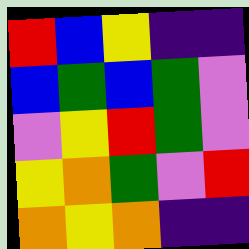[["red", "blue", "yellow", "indigo", "indigo"], ["blue", "green", "blue", "green", "violet"], ["violet", "yellow", "red", "green", "violet"], ["yellow", "orange", "green", "violet", "red"], ["orange", "yellow", "orange", "indigo", "indigo"]]